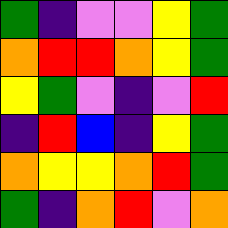[["green", "indigo", "violet", "violet", "yellow", "green"], ["orange", "red", "red", "orange", "yellow", "green"], ["yellow", "green", "violet", "indigo", "violet", "red"], ["indigo", "red", "blue", "indigo", "yellow", "green"], ["orange", "yellow", "yellow", "orange", "red", "green"], ["green", "indigo", "orange", "red", "violet", "orange"]]